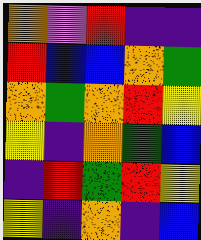[["orange", "violet", "red", "indigo", "indigo"], ["red", "blue", "blue", "orange", "green"], ["orange", "green", "orange", "red", "yellow"], ["yellow", "indigo", "orange", "green", "blue"], ["indigo", "red", "green", "red", "yellow"], ["yellow", "indigo", "orange", "indigo", "blue"]]